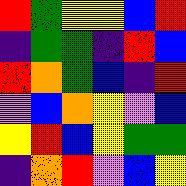[["red", "green", "yellow", "yellow", "blue", "red"], ["indigo", "green", "green", "indigo", "red", "blue"], ["red", "orange", "green", "blue", "indigo", "red"], ["violet", "blue", "orange", "yellow", "violet", "blue"], ["yellow", "red", "blue", "yellow", "green", "green"], ["indigo", "orange", "red", "violet", "blue", "yellow"]]